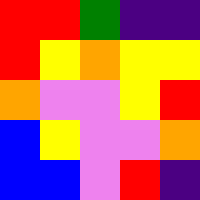[["red", "red", "green", "indigo", "indigo"], ["red", "yellow", "orange", "yellow", "yellow"], ["orange", "violet", "violet", "yellow", "red"], ["blue", "yellow", "violet", "violet", "orange"], ["blue", "blue", "violet", "red", "indigo"]]